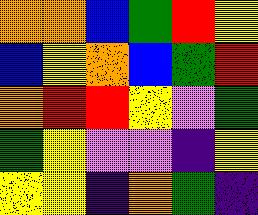[["orange", "orange", "blue", "green", "red", "yellow"], ["blue", "yellow", "orange", "blue", "green", "red"], ["orange", "red", "red", "yellow", "violet", "green"], ["green", "yellow", "violet", "violet", "indigo", "yellow"], ["yellow", "yellow", "indigo", "orange", "green", "indigo"]]